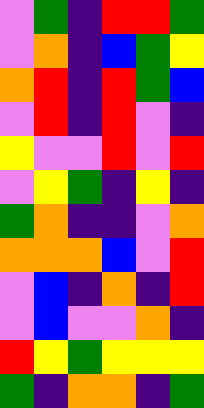[["violet", "green", "indigo", "red", "red", "green"], ["violet", "orange", "indigo", "blue", "green", "yellow"], ["orange", "red", "indigo", "red", "green", "blue"], ["violet", "red", "indigo", "red", "violet", "indigo"], ["yellow", "violet", "violet", "red", "violet", "red"], ["violet", "yellow", "green", "indigo", "yellow", "indigo"], ["green", "orange", "indigo", "indigo", "violet", "orange"], ["orange", "orange", "orange", "blue", "violet", "red"], ["violet", "blue", "indigo", "orange", "indigo", "red"], ["violet", "blue", "violet", "violet", "orange", "indigo"], ["red", "yellow", "green", "yellow", "yellow", "yellow"], ["green", "indigo", "orange", "orange", "indigo", "green"]]